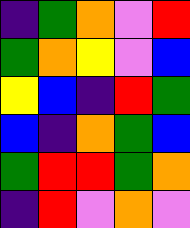[["indigo", "green", "orange", "violet", "red"], ["green", "orange", "yellow", "violet", "blue"], ["yellow", "blue", "indigo", "red", "green"], ["blue", "indigo", "orange", "green", "blue"], ["green", "red", "red", "green", "orange"], ["indigo", "red", "violet", "orange", "violet"]]